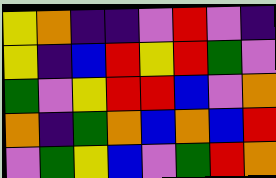[["yellow", "orange", "indigo", "indigo", "violet", "red", "violet", "indigo"], ["yellow", "indigo", "blue", "red", "yellow", "red", "green", "violet"], ["green", "violet", "yellow", "red", "red", "blue", "violet", "orange"], ["orange", "indigo", "green", "orange", "blue", "orange", "blue", "red"], ["violet", "green", "yellow", "blue", "violet", "green", "red", "orange"]]